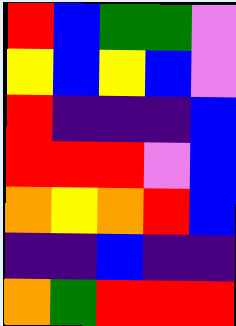[["red", "blue", "green", "green", "violet"], ["yellow", "blue", "yellow", "blue", "violet"], ["red", "indigo", "indigo", "indigo", "blue"], ["red", "red", "red", "violet", "blue"], ["orange", "yellow", "orange", "red", "blue"], ["indigo", "indigo", "blue", "indigo", "indigo"], ["orange", "green", "red", "red", "red"]]